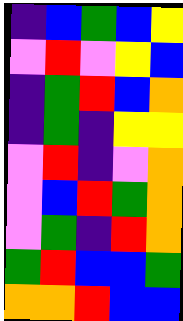[["indigo", "blue", "green", "blue", "yellow"], ["violet", "red", "violet", "yellow", "blue"], ["indigo", "green", "red", "blue", "orange"], ["indigo", "green", "indigo", "yellow", "yellow"], ["violet", "red", "indigo", "violet", "orange"], ["violet", "blue", "red", "green", "orange"], ["violet", "green", "indigo", "red", "orange"], ["green", "red", "blue", "blue", "green"], ["orange", "orange", "red", "blue", "blue"]]